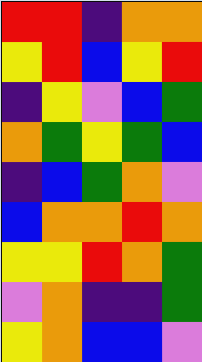[["red", "red", "indigo", "orange", "orange"], ["yellow", "red", "blue", "yellow", "red"], ["indigo", "yellow", "violet", "blue", "green"], ["orange", "green", "yellow", "green", "blue"], ["indigo", "blue", "green", "orange", "violet"], ["blue", "orange", "orange", "red", "orange"], ["yellow", "yellow", "red", "orange", "green"], ["violet", "orange", "indigo", "indigo", "green"], ["yellow", "orange", "blue", "blue", "violet"]]